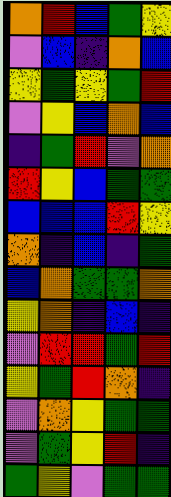[["orange", "red", "blue", "green", "yellow"], ["violet", "blue", "indigo", "orange", "blue"], ["yellow", "green", "yellow", "green", "red"], ["violet", "yellow", "blue", "orange", "blue"], ["indigo", "green", "red", "violet", "orange"], ["red", "yellow", "blue", "green", "green"], ["blue", "blue", "blue", "red", "yellow"], ["orange", "indigo", "blue", "indigo", "green"], ["blue", "orange", "green", "green", "orange"], ["yellow", "orange", "indigo", "blue", "indigo"], ["violet", "red", "red", "green", "red"], ["yellow", "green", "red", "orange", "indigo"], ["violet", "orange", "yellow", "green", "green"], ["violet", "green", "yellow", "red", "indigo"], ["green", "yellow", "violet", "green", "green"]]